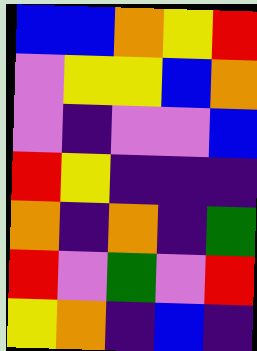[["blue", "blue", "orange", "yellow", "red"], ["violet", "yellow", "yellow", "blue", "orange"], ["violet", "indigo", "violet", "violet", "blue"], ["red", "yellow", "indigo", "indigo", "indigo"], ["orange", "indigo", "orange", "indigo", "green"], ["red", "violet", "green", "violet", "red"], ["yellow", "orange", "indigo", "blue", "indigo"]]